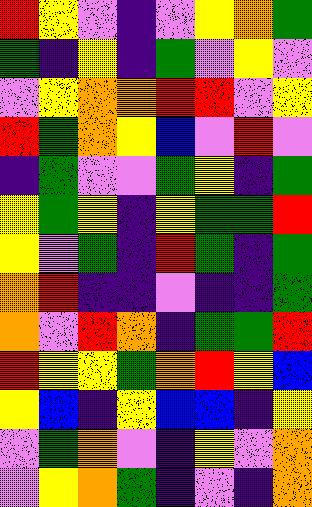[["red", "yellow", "violet", "indigo", "violet", "yellow", "orange", "green"], ["green", "indigo", "yellow", "indigo", "green", "violet", "yellow", "violet"], ["violet", "yellow", "orange", "orange", "red", "red", "violet", "yellow"], ["red", "green", "orange", "yellow", "blue", "violet", "red", "violet"], ["indigo", "green", "violet", "violet", "green", "yellow", "indigo", "green"], ["yellow", "green", "yellow", "indigo", "yellow", "green", "green", "red"], ["yellow", "violet", "green", "indigo", "red", "green", "indigo", "green"], ["orange", "red", "indigo", "indigo", "violet", "indigo", "indigo", "green"], ["orange", "violet", "red", "orange", "indigo", "green", "green", "red"], ["red", "yellow", "yellow", "green", "orange", "red", "yellow", "blue"], ["yellow", "blue", "indigo", "yellow", "blue", "blue", "indigo", "yellow"], ["violet", "green", "orange", "violet", "indigo", "yellow", "violet", "orange"], ["violet", "yellow", "orange", "green", "indigo", "violet", "indigo", "orange"]]